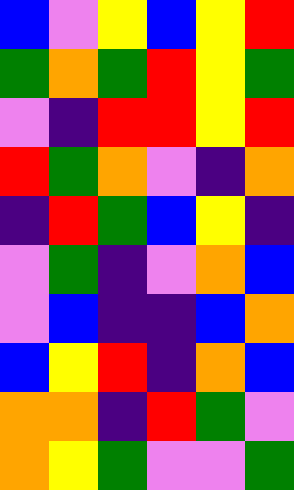[["blue", "violet", "yellow", "blue", "yellow", "red"], ["green", "orange", "green", "red", "yellow", "green"], ["violet", "indigo", "red", "red", "yellow", "red"], ["red", "green", "orange", "violet", "indigo", "orange"], ["indigo", "red", "green", "blue", "yellow", "indigo"], ["violet", "green", "indigo", "violet", "orange", "blue"], ["violet", "blue", "indigo", "indigo", "blue", "orange"], ["blue", "yellow", "red", "indigo", "orange", "blue"], ["orange", "orange", "indigo", "red", "green", "violet"], ["orange", "yellow", "green", "violet", "violet", "green"]]